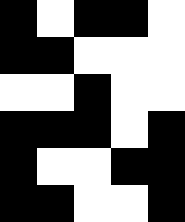[["black", "white", "black", "black", "white"], ["black", "black", "white", "white", "white"], ["white", "white", "black", "white", "white"], ["black", "black", "black", "white", "black"], ["black", "white", "white", "black", "black"], ["black", "black", "white", "white", "black"]]